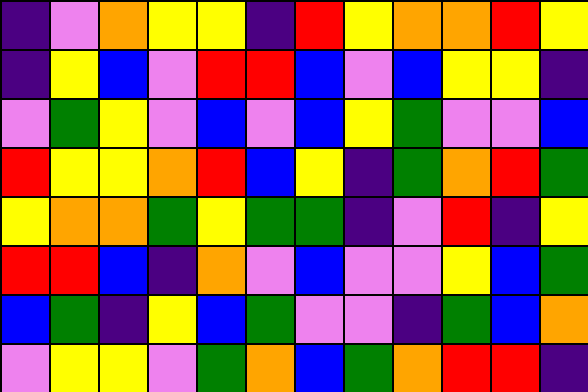[["indigo", "violet", "orange", "yellow", "yellow", "indigo", "red", "yellow", "orange", "orange", "red", "yellow"], ["indigo", "yellow", "blue", "violet", "red", "red", "blue", "violet", "blue", "yellow", "yellow", "indigo"], ["violet", "green", "yellow", "violet", "blue", "violet", "blue", "yellow", "green", "violet", "violet", "blue"], ["red", "yellow", "yellow", "orange", "red", "blue", "yellow", "indigo", "green", "orange", "red", "green"], ["yellow", "orange", "orange", "green", "yellow", "green", "green", "indigo", "violet", "red", "indigo", "yellow"], ["red", "red", "blue", "indigo", "orange", "violet", "blue", "violet", "violet", "yellow", "blue", "green"], ["blue", "green", "indigo", "yellow", "blue", "green", "violet", "violet", "indigo", "green", "blue", "orange"], ["violet", "yellow", "yellow", "violet", "green", "orange", "blue", "green", "orange", "red", "red", "indigo"]]